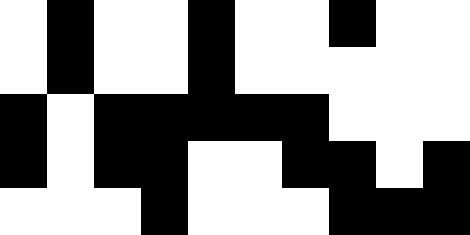[["white", "black", "white", "white", "black", "white", "white", "black", "white", "white"], ["white", "black", "white", "white", "black", "white", "white", "white", "white", "white"], ["black", "white", "black", "black", "black", "black", "black", "white", "white", "white"], ["black", "white", "black", "black", "white", "white", "black", "black", "white", "black"], ["white", "white", "white", "black", "white", "white", "white", "black", "black", "black"]]